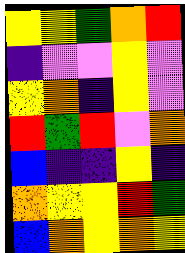[["yellow", "yellow", "green", "orange", "red"], ["indigo", "violet", "violet", "yellow", "violet"], ["yellow", "orange", "indigo", "yellow", "violet"], ["red", "green", "red", "violet", "orange"], ["blue", "indigo", "indigo", "yellow", "indigo"], ["orange", "yellow", "yellow", "red", "green"], ["blue", "orange", "yellow", "orange", "yellow"]]